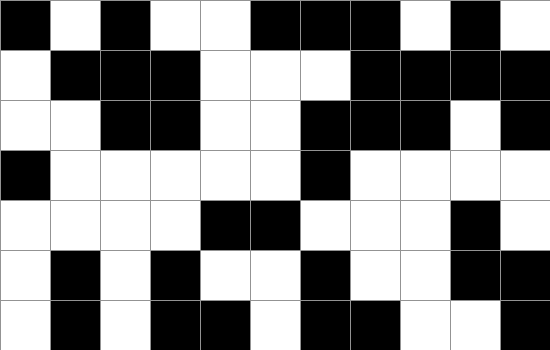[["black", "white", "black", "white", "white", "black", "black", "black", "white", "black", "white"], ["white", "black", "black", "black", "white", "white", "white", "black", "black", "black", "black"], ["white", "white", "black", "black", "white", "white", "black", "black", "black", "white", "black"], ["black", "white", "white", "white", "white", "white", "black", "white", "white", "white", "white"], ["white", "white", "white", "white", "black", "black", "white", "white", "white", "black", "white"], ["white", "black", "white", "black", "white", "white", "black", "white", "white", "black", "black"], ["white", "black", "white", "black", "black", "white", "black", "black", "white", "white", "black"]]